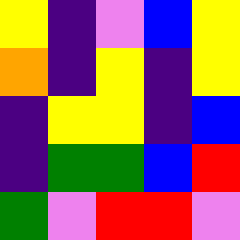[["yellow", "indigo", "violet", "blue", "yellow"], ["orange", "indigo", "yellow", "indigo", "yellow"], ["indigo", "yellow", "yellow", "indigo", "blue"], ["indigo", "green", "green", "blue", "red"], ["green", "violet", "red", "red", "violet"]]